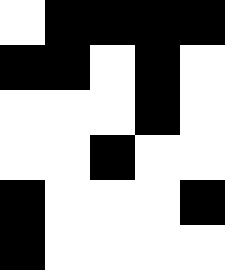[["white", "black", "black", "black", "black"], ["black", "black", "white", "black", "white"], ["white", "white", "white", "black", "white"], ["white", "white", "black", "white", "white"], ["black", "white", "white", "white", "black"], ["black", "white", "white", "white", "white"]]